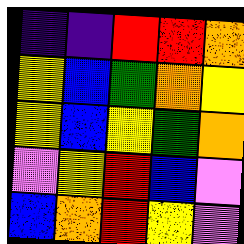[["indigo", "indigo", "red", "red", "orange"], ["yellow", "blue", "green", "orange", "yellow"], ["yellow", "blue", "yellow", "green", "orange"], ["violet", "yellow", "red", "blue", "violet"], ["blue", "orange", "red", "yellow", "violet"]]